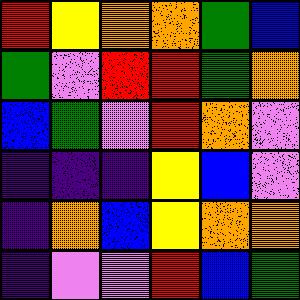[["red", "yellow", "orange", "orange", "green", "blue"], ["green", "violet", "red", "red", "green", "orange"], ["blue", "green", "violet", "red", "orange", "violet"], ["indigo", "indigo", "indigo", "yellow", "blue", "violet"], ["indigo", "orange", "blue", "yellow", "orange", "orange"], ["indigo", "violet", "violet", "red", "blue", "green"]]